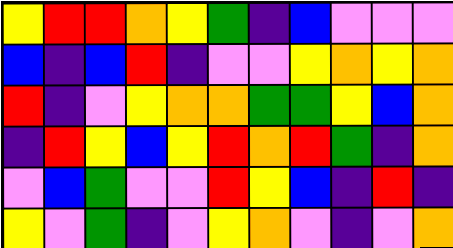[["yellow", "red", "red", "orange", "yellow", "green", "indigo", "blue", "violet", "violet", "violet"], ["blue", "indigo", "blue", "red", "indigo", "violet", "violet", "yellow", "orange", "yellow", "orange"], ["red", "indigo", "violet", "yellow", "orange", "orange", "green", "green", "yellow", "blue", "orange"], ["indigo", "red", "yellow", "blue", "yellow", "red", "orange", "red", "green", "indigo", "orange"], ["violet", "blue", "green", "violet", "violet", "red", "yellow", "blue", "indigo", "red", "indigo"], ["yellow", "violet", "green", "indigo", "violet", "yellow", "orange", "violet", "indigo", "violet", "orange"]]